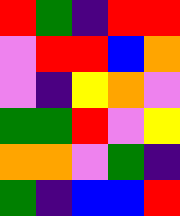[["red", "green", "indigo", "red", "red"], ["violet", "red", "red", "blue", "orange"], ["violet", "indigo", "yellow", "orange", "violet"], ["green", "green", "red", "violet", "yellow"], ["orange", "orange", "violet", "green", "indigo"], ["green", "indigo", "blue", "blue", "red"]]